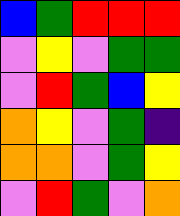[["blue", "green", "red", "red", "red"], ["violet", "yellow", "violet", "green", "green"], ["violet", "red", "green", "blue", "yellow"], ["orange", "yellow", "violet", "green", "indigo"], ["orange", "orange", "violet", "green", "yellow"], ["violet", "red", "green", "violet", "orange"]]